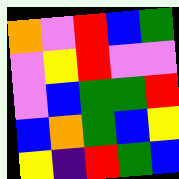[["orange", "violet", "red", "blue", "green"], ["violet", "yellow", "red", "violet", "violet"], ["violet", "blue", "green", "green", "red"], ["blue", "orange", "green", "blue", "yellow"], ["yellow", "indigo", "red", "green", "blue"]]